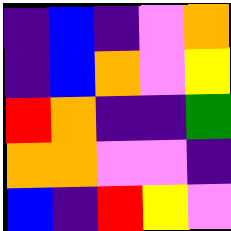[["indigo", "blue", "indigo", "violet", "orange"], ["indigo", "blue", "orange", "violet", "yellow"], ["red", "orange", "indigo", "indigo", "green"], ["orange", "orange", "violet", "violet", "indigo"], ["blue", "indigo", "red", "yellow", "violet"]]